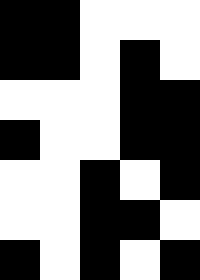[["black", "black", "white", "white", "white"], ["black", "black", "white", "black", "white"], ["white", "white", "white", "black", "black"], ["black", "white", "white", "black", "black"], ["white", "white", "black", "white", "black"], ["white", "white", "black", "black", "white"], ["black", "white", "black", "white", "black"]]